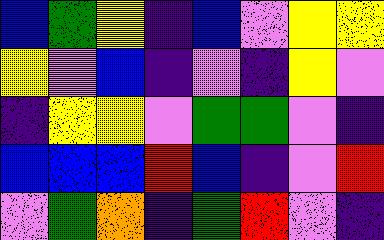[["blue", "green", "yellow", "indigo", "blue", "violet", "yellow", "yellow"], ["yellow", "violet", "blue", "indigo", "violet", "indigo", "yellow", "violet"], ["indigo", "yellow", "yellow", "violet", "green", "green", "violet", "indigo"], ["blue", "blue", "blue", "red", "blue", "indigo", "violet", "red"], ["violet", "green", "orange", "indigo", "green", "red", "violet", "indigo"]]